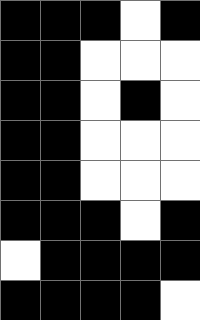[["black", "black", "black", "white", "black"], ["black", "black", "white", "white", "white"], ["black", "black", "white", "black", "white"], ["black", "black", "white", "white", "white"], ["black", "black", "white", "white", "white"], ["black", "black", "black", "white", "black"], ["white", "black", "black", "black", "black"], ["black", "black", "black", "black", "white"]]